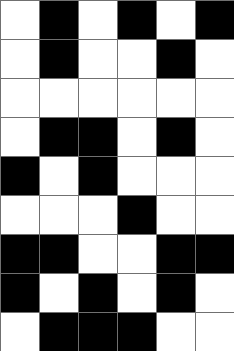[["white", "black", "white", "black", "white", "black"], ["white", "black", "white", "white", "black", "white"], ["white", "white", "white", "white", "white", "white"], ["white", "black", "black", "white", "black", "white"], ["black", "white", "black", "white", "white", "white"], ["white", "white", "white", "black", "white", "white"], ["black", "black", "white", "white", "black", "black"], ["black", "white", "black", "white", "black", "white"], ["white", "black", "black", "black", "white", "white"]]